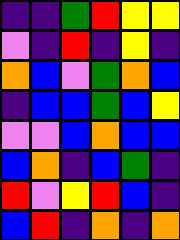[["indigo", "indigo", "green", "red", "yellow", "yellow"], ["violet", "indigo", "red", "indigo", "yellow", "indigo"], ["orange", "blue", "violet", "green", "orange", "blue"], ["indigo", "blue", "blue", "green", "blue", "yellow"], ["violet", "violet", "blue", "orange", "blue", "blue"], ["blue", "orange", "indigo", "blue", "green", "indigo"], ["red", "violet", "yellow", "red", "blue", "indigo"], ["blue", "red", "indigo", "orange", "indigo", "orange"]]